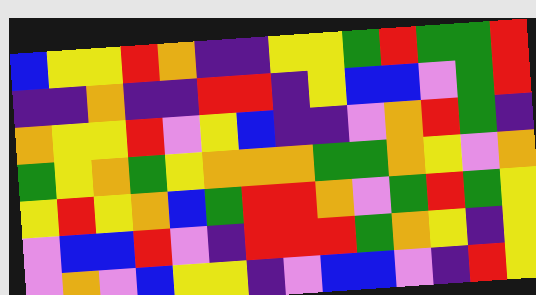[["blue", "yellow", "yellow", "red", "orange", "indigo", "indigo", "yellow", "yellow", "green", "red", "green", "green", "red"], ["indigo", "indigo", "orange", "indigo", "indigo", "red", "red", "indigo", "yellow", "blue", "blue", "violet", "green", "red"], ["orange", "yellow", "yellow", "red", "violet", "yellow", "blue", "indigo", "indigo", "violet", "orange", "red", "green", "indigo"], ["green", "yellow", "orange", "green", "yellow", "orange", "orange", "orange", "green", "green", "orange", "yellow", "violet", "orange"], ["yellow", "red", "yellow", "orange", "blue", "green", "red", "red", "orange", "violet", "green", "red", "green", "yellow"], ["violet", "blue", "blue", "red", "violet", "indigo", "red", "red", "red", "green", "orange", "yellow", "indigo", "yellow"], ["violet", "orange", "violet", "blue", "yellow", "yellow", "indigo", "violet", "blue", "blue", "violet", "indigo", "red", "yellow"]]